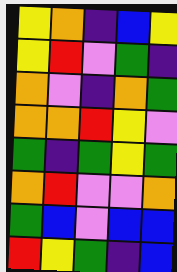[["yellow", "orange", "indigo", "blue", "yellow"], ["yellow", "red", "violet", "green", "indigo"], ["orange", "violet", "indigo", "orange", "green"], ["orange", "orange", "red", "yellow", "violet"], ["green", "indigo", "green", "yellow", "green"], ["orange", "red", "violet", "violet", "orange"], ["green", "blue", "violet", "blue", "blue"], ["red", "yellow", "green", "indigo", "blue"]]